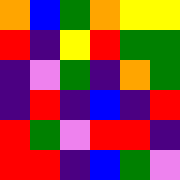[["orange", "blue", "green", "orange", "yellow", "yellow"], ["red", "indigo", "yellow", "red", "green", "green"], ["indigo", "violet", "green", "indigo", "orange", "green"], ["indigo", "red", "indigo", "blue", "indigo", "red"], ["red", "green", "violet", "red", "red", "indigo"], ["red", "red", "indigo", "blue", "green", "violet"]]